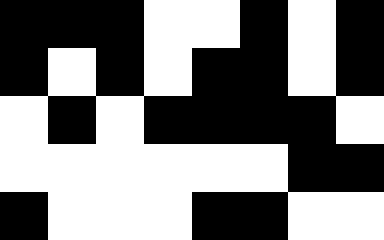[["black", "black", "black", "white", "white", "black", "white", "black"], ["black", "white", "black", "white", "black", "black", "white", "black"], ["white", "black", "white", "black", "black", "black", "black", "white"], ["white", "white", "white", "white", "white", "white", "black", "black"], ["black", "white", "white", "white", "black", "black", "white", "white"]]